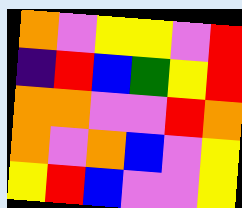[["orange", "violet", "yellow", "yellow", "violet", "red"], ["indigo", "red", "blue", "green", "yellow", "red"], ["orange", "orange", "violet", "violet", "red", "orange"], ["orange", "violet", "orange", "blue", "violet", "yellow"], ["yellow", "red", "blue", "violet", "violet", "yellow"]]